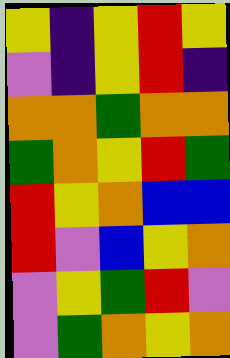[["yellow", "indigo", "yellow", "red", "yellow"], ["violet", "indigo", "yellow", "red", "indigo"], ["orange", "orange", "green", "orange", "orange"], ["green", "orange", "yellow", "red", "green"], ["red", "yellow", "orange", "blue", "blue"], ["red", "violet", "blue", "yellow", "orange"], ["violet", "yellow", "green", "red", "violet"], ["violet", "green", "orange", "yellow", "orange"]]